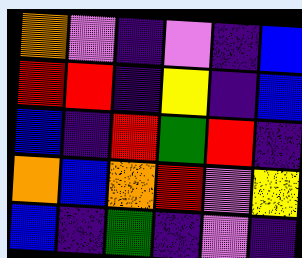[["orange", "violet", "indigo", "violet", "indigo", "blue"], ["red", "red", "indigo", "yellow", "indigo", "blue"], ["blue", "indigo", "red", "green", "red", "indigo"], ["orange", "blue", "orange", "red", "violet", "yellow"], ["blue", "indigo", "green", "indigo", "violet", "indigo"]]